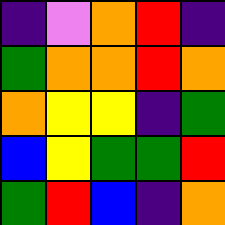[["indigo", "violet", "orange", "red", "indigo"], ["green", "orange", "orange", "red", "orange"], ["orange", "yellow", "yellow", "indigo", "green"], ["blue", "yellow", "green", "green", "red"], ["green", "red", "blue", "indigo", "orange"]]